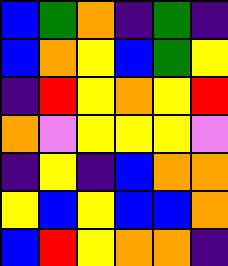[["blue", "green", "orange", "indigo", "green", "indigo"], ["blue", "orange", "yellow", "blue", "green", "yellow"], ["indigo", "red", "yellow", "orange", "yellow", "red"], ["orange", "violet", "yellow", "yellow", "yellow", "violet"], ["indigo", "yellow", "indigo", "blue", "orange", "orange"], ["yellow", "blue", "yellow", "blue", "blue", "orange"], ["blue", "red", "yellow", "orange", "orange", "indigo"]]